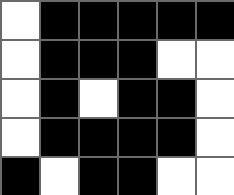[["white", "black", "black", "black", "black", "black"], ["white", "black", "black", "black", "white", "white"], ["white", "black", "white", "black", "black", "white"], ["white", "black", "black", "black", "black", "white"], ["black", "white", "black", "black", "white", "white"]]